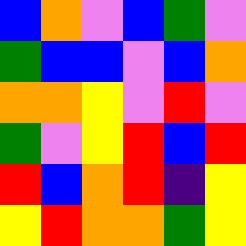[["blue", "orange", "violet", "blue", "green", "violet"], ["green", "blue", "blue", "violet", "blue", "orange"], ["orange", "orange", "yellow", "violet", "red", "violet"], ["green", "violet", "yellow", "red", "blue", "red"], ["red", "blue", "orange", "red", "indigo", "yellow"], ["yellow", "red", "orange", "orange", "green", "yellow"]]